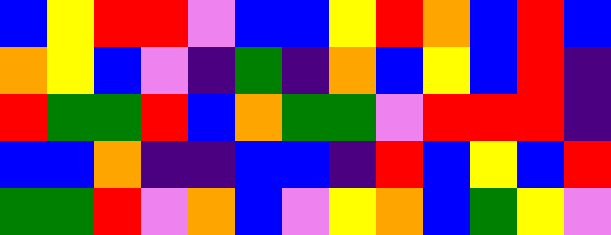[["blue", "yellow", "red", "red", "violet", "blue", "blue", "yellow", "red", "orange", "blue", "red", "blue"], ["orange", "yellow", "blue", "violet", "indigo", "green", "indigo", "orange", "blue", "yellow", "blue", "red", "indigo"], ["red", "green", "green", "red", "blue", "orange", "green", "green", "violet", "red", "red", "red", "indigo"], ["blue", "blue", "orange", "indigo", "indigo", "blue", "blue", "indigo", "red", "blue", "yellow", "blue", "red"], ["green", "green", "red", "violet", "orange", "blue", "violet", "yellow", "orange", "blue", "green", "yellow", "violet"]]